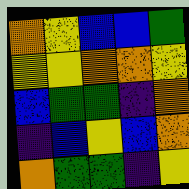[["orange", "yellow", "blue", "blue", "green"], ["yellow", "yellow", "orange", "orange", "yellow"], ["blue", "green", "green", "indigo", "orange"], ["indigo", "blue", "yellow", "blue", "orange"], ["orange", "green", "green", "indigo", "yellow"]]